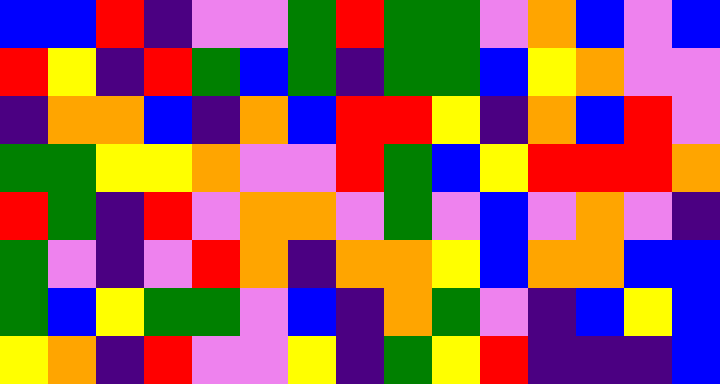[["blue", "blue", "red", "indigo", "violet", "violet", "green", "red", "green", "green", "violet", "orange", "blue", "violet", "blue"], ["red", "yellow", "indigo", "red", "green", "blue", "green", "indigo", "green", "green", "blue", "yellow", "orange", "violet", "violet"], ["indigo", "orange", "orange", "blue", "indigo", "orange", "blue", "red", "red", "yellow", "indigo", "orange", "blue", "red", "violet"], ["green", "green", "yellow", "yellow", "orange", "violet", "violet", "red", "green", "blue", "yellow", "red", "red", "red", "orange"], ["red", "green", "indigo", "red", "violet", "orange", "orange", "violet", "green", "violet", "blue", "violet", "orange", "violet", "indigo"], ["green", "violet", "indigo", "violet", "red", "orange", "indigo", "orange", "orange", "yellow", "blue", "orange", "orange", "blue", "blue"], ["green", "blue", "yellow", "green", "green", "violet", "blue", "indigo", "orange", "green", "violet", "indigo", "blue", "yellow", "blue"], ["yellow", "orange", "indigo", "red", "violet", "violet", "yellow", "indigo", "green", "yellow", "red", "indigo", "indigo", "indigo", "blue"]]